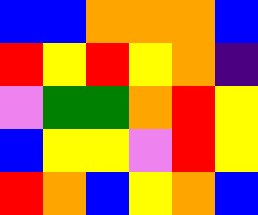[["blue", "blue", "orange", "orange", "orange", "blue"], ["red", "yellow", "red", "yellow", "orange", "indigo"], ["violet", "green", "green", "orange", "red", "yellow"], ["blue", "yellow", "yellow", "violet", "red", "yellow"], ["red", "orange", "blue", "yellow", "orange", "blue"]]